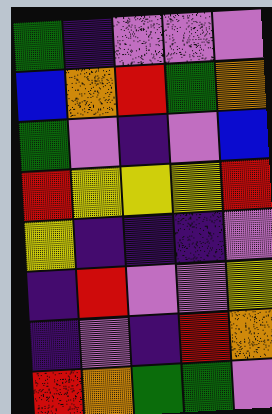[["green", "indigo", "violet", "violet", "violet"], ["blue", "orange", "red", "green", "orange"], ["green", "violet", "indigo", "violet", "blue"], ["red", "yellow", "yellow", "yellow", "red"], ["yellow", "indigo", "indigo", "indigo", "violet"], ["indigo", "red", "violet", "violet", "yellow"], ["indigo", "violet", "indigo", "red", "orange"], ["red", "orange", "green", "green", "violet"]]